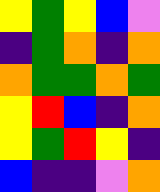[["yellow", "green", "yellow", "blue", "violet"], ["indigo", "green", "orange", "indigo", "orange"], ["orange", "green", "green", "orange", "green"], ["yellow", "red", "blue", "indigo", "orange"], ["yellow", "green", "red", "yellow", "indigo"], ["blue", "indigo", "indigo", "violet", "orange"]]